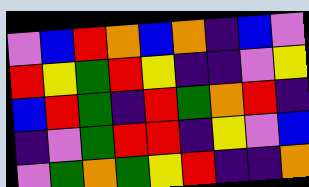[["violet", "blue", "red", "orange", "blue", "orange", "indigo", "blue", "violet"], ["red", "yellow", "green", "red", "yellow", "indigo", "indigo", "violet", "yellow"], ["blue", "red", "green", "indigo", "red", "green", "orange", "red", "indigo"], ["indigo", "violet", "green", "red", "red", "indigo", "yellow", "violet", "blue"], ["violet", "green", "orange", "green", "yellow", "red", "indigo", "indigo", "orange"]]